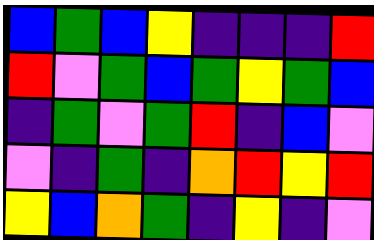[["blue", "green", "blue", "yellow", "indigo", "indigo", "indigo", "red"], ["red", "violet", "green", "blue", "green", "yellow", "green", "blue"], ["indigo", "green", "violet", "green", "red", "indigo", "blue", "violet"], ["violet", "indigo", "green", "indigo", "orange", "red", "yellow", "red"], ["yellow", "blue", "orange", "green", "indigo", "yellow", "indigo", "violet"]]